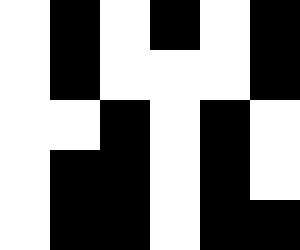[["white", "black", "white", "black", "white", "black"], ["white", "black", "white", "white", "white", "black"], ["white", "white", "black", "white", "black", "white"], ["white", "black", "black", "white", "black", "white"], ["white", "black", "black", "white", "black", "black"]]